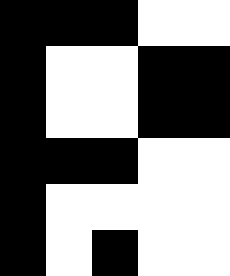[["black", "black", "black", "white", "white"], ["black", "white", "white", "black", "black"], ["black", "white", "white", "black", "black"], ["black", "black", "black", "white", "white"], ["black", "white", "white", "white", "white"], ["black", "white", "black", "white", "white"]]